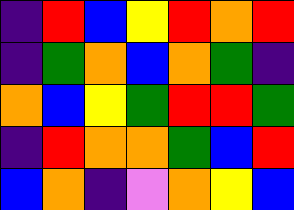[["indigo", "red", "blue", "yellow", "red", "orange", "red"], ["indigo", "green", "orange", "blue", "orange", "green", "indigo"], ["orange", "blue", "yellow", "green", "red", "red", "green"], ["indigo", "red", "orange", "orange", "green", "blue", "red"], ["blue", "orange", "indigo", "violet", "orange", "yellow", "blue"]]